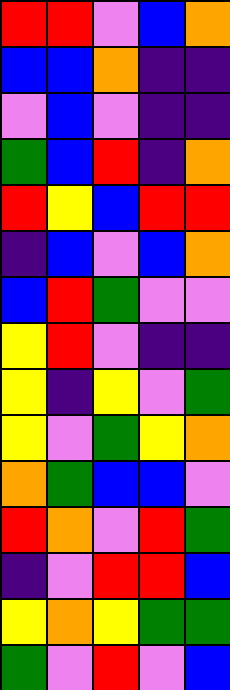[["red", "red", "violet", "blue", "orange"], ["blue", "blue", "orange", "indigo", "indigo"], ["violet", "blue", "violet", "indigo", "indigo"], ["green", "blue", "red", "indigo", "orange"], ["red", "yellow", "blue", "red", "red"], ["indigo", "blue", "violet", "blue", "orange"], ["blue", "red", "green", "violet", "violet"], ["yellow", "red", "violet", "indigo", "indigo"], ["yellow", "indigo", "yellow", "violet", "green"], ["yellow", "violet", "green", "yellow", "orange"], ["orange", "green", "blue", "blue", "violet"], ["red", "orange", "violet", "red", "green"], ["indigo", "violet", "red", "red", "blue"], ["yellow", "orange", "yellow", "green", "green"], ["green", "violet", "red", "violet", "blue"]]